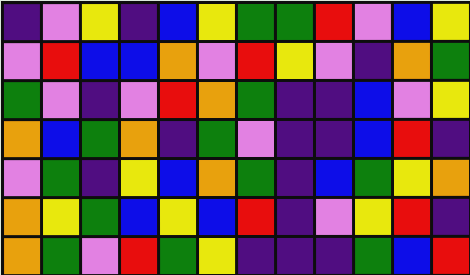[["indigo", "violet", "yellow", "indigo", "blue", "yellow", "green", "green", "red", "violet", "blue", "yellow"], ["violet", "red", "blue", "blue", "orange", "violet", "red", "yellow", "violet", "indigo", "orange", "green"], ["green", "violet", "indigo", "violet", "red", "orange", "green", "indigo", "indigo", "blue", "violet", "yellow"], ["orange", "blue", "green", "orange", "indigo", "green", "violet", "indigo", "indigo", "blue", "red", "indigo"], ["violet", "green", "indigo", "yellow", "blue", "orange", "green", "indigo", "blue", "green", "yellow", "orange"], ["orange", "yellow", "green", "blue", "yellow", "blue", "red", "indigo", "violet", "yellow", "red", "indigo"], ["orange", "green", "violet", "red", "green", "yellow", "indigo", "indigo", "indigo", "green", "blue", "red"]]